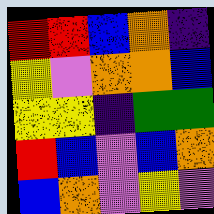[["red", "red", "blue", "orange", "indigo"], ["yellow", "violet", "orange", "orange", "blue"], ["yellow", "yellow", "indigo", "green", "green"], ["red", "blue", "violet", "blue", "orange"], ["blue", "orange", "violet", "yellow", "violet"]]